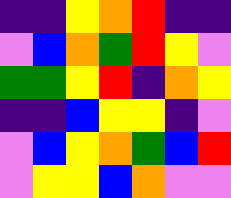[["indigo", "indigo", "yellow", "orange", "red", "indigo", "indigo"], ["violet", "blue", "orange", "green", "red", "yellow", "violet"], ["green", "green", "yellow", "red", "indigo", "orange", "yellow"], ["indigo", "indigo", "blue", "yellow", "yellow", "indigo", "violet"], ["violet", "blue", "yellow", "orange", "green", "blue", "red"], ["violet", "yellow", "yellow", "blue", "orange", "violet", "violet"]]